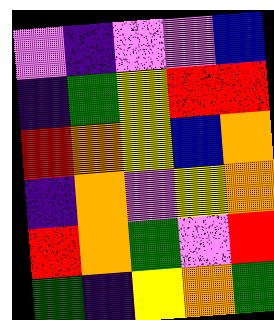[["violet", "indigo", "violet", "violet", "blue"], ["indigo", "green", "yellow", "red", "red"], ["red", "orange", "yellow", "blue", "orange"], ["indigo", "orange", "violet", "yellow", "orange"], ["red", "orange", "green", "violet", "red"], ["green", "indigo", "yellow", "orange", "green"]]